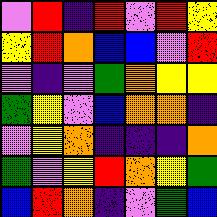[["violet", "red", "indigo", "red", "violet", "red", "yellow"], ["yellow", "red", "orange", "blue", "blue", "violet", "red"], ["violet", "indigo", "violet", "green", "orange", "yellow", "yellow"], ["green", "yellow", "violet", "blue", "orange", "orange", "indigo"], ["violet", "yellow", "orange", "indigo", "indigo", "indigo", "orange"], ["green", "violet", "yellow", "red", "orange", "yellow", "green"], ["blue", "red", "orange", "indigo", "violet", "green", "blue"]]